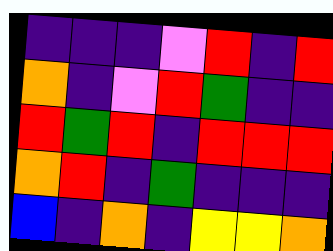[["indigo", "indigo", "indigo", "violet", "red", "indigo", "red"], ["orange", "indigo", "violet", "red", "green", "indigo", "indigo"], ["red", "green", "red", "indigo", "red", "red", "red"], ["orange", "red", "indigo", "green", "indigo", "indigo", "indigo"], ["blue", "indigo", "orange", "indigo", "yellow", "yellow", "orange"]]